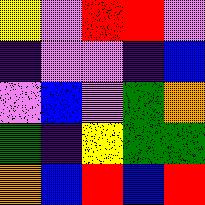[["yellow", "violet", "red", "red", "violet"], ["indigo", "violet", "violet", "indigo", "blue"], ["violet", "blue", "violet", "green", "orange"], ["green", "indigo", "yellow", "green", "green"], ["orange", "blue", "red", "blue", "red"]]